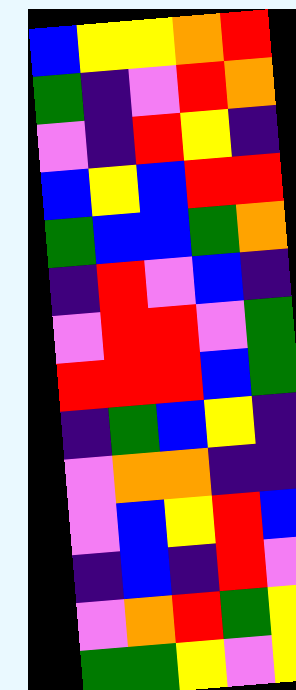[["blue", "yellow", "yellow", "orange", "red"], ["green", "indigo", "violet", "red", "orange"], ["violet", "indigo", "red", "yellow", "indigo"], ["blue", "yellow", "blue", "red", "red"], ["green", "blue", "blue", "green", "orange"], ["indigo", "red", "violet", "blue", "indigo"], ["violet", "red", "red", "violet", "green"], ["red", "red", "red", "blue", "green"], ["indigo", "green", "blue", "yellow", "indigo"], ["violet", "orange", "orange", "indigo", "indigo"], ["violet", "blue", "yellow", "red", "blue"], ["indigo", "blue", "indigo", "red", "violet"], ["violet", "orange", "red", "green", "yellow"], ["green", "green", "yellow", "violet", "yellow"]]